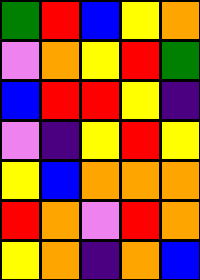[["green", "red", "blue", "yellow", "orange"], ["violet", "orange", "yellow", "red", "green"], ["blue", "red", "red", "yellow", "indigo"], ["violet", "indigo", "yellow", "red", "yellow"], ["yellow", "blue", "orange", "orange", "orange"], ["red", "orange", "violet", "red", "orange"], ["yellow", "orange", "indigo", "orange", "blue"]]